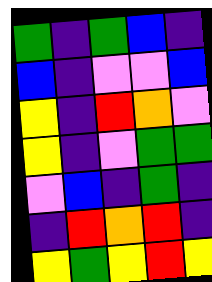[["green", "indigo", "green", "blue", "indigo"], ["blue", "indigo", "violet", "violet", "blue"], ["yellow", "indigo", "red", "orange", "violet"], ["yellow", "indigo", "violet", "green", "green"], ["violet", "blue", "indigo", "green", "indigo"], ["indigo", "red", "orange", "red", "indigo"], ["yellow", "green", "yellow", "red", "yellow"]]